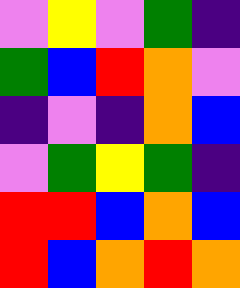[["violet", "yellow", "violet", "green", "indigo"], ["green", "blue", "red", "orange", "violet"], ["indigo", "violet", "indigo", "orange", "blue"], ["violet", "green", "yellow", "green", "indigo"], ["red", "red", "blue", "orange", "blue"], ["red", "blue", "orange", "red", "orange"]]